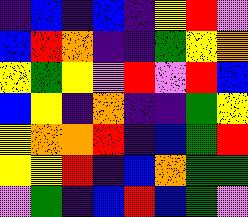[["indigo", "blue", "indigo", "blue", "indigo", "yellow", "red", "violet"], ["blue", "red", "orange", "indigo", "indigo", "green", "yellow", "orange"], ["yellow", "green", "yellow", "violet", "red", "violet", "red", "blue"], ["blue", "yellow", "indigo", "orange", "indigo", "indigo", "green", "yellow"], ["yellow", "orange", "orange", "red", "indigo", "blue", "green", "red"], ["yellow", "yellow", "red", "indigo", "blue", "orange", "green", "green"], ["violet", "green", "indigo", "blue", "red", "blue", "green", "violet"]]